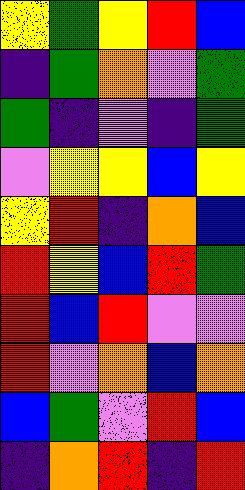[["yellow", "green", "yellow", "red", "blue"], ["indigo", "green", "orange", "violet", "green"], ["green", "indigo", "violet", "indigo", "green"], ["violet", "yellow", "yellow", "blue", "yellow"], ["yellow", "red", "indigo", "orange", "blue"], ["red", "yellow", "blue", "red", "green"], ["red", "blue", "red", "violet", "violet"], ["red", "violet", "orange", "blue", "orange"], ["blue", "green", "violet", "red", "blue"], ["indigo", "orange", "red", "indigo", "red"]]